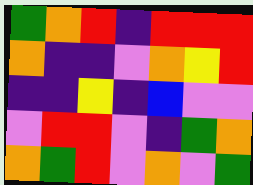[["green", "orange", "red", "indigo", "red", "red", "red"], ["orange", "indigo", "indigo", "violet", "orange", "yellow", "red"], ["indigo", "indigo", "yellow", "indigo", "blue", "violet", "violet"], ["violet", "red", "red", "violet", "indigo", "green", "orange"], ["orange", "green", "red", "violet", "orange", "violet", "green"]]